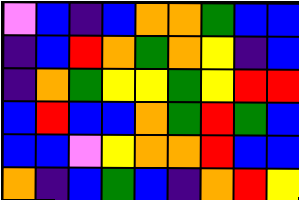[["violet", "blue", "indigo", "blue", "orange", "orange", "green", "blue", "blue"], ["indigo", "blue", "red", "orange", "green", "orange", "yellow", "indigo", "blue"], ["indigo", "orange", "green", "yellow", "yellow", "green", "yellow", "red", "red"], ["blue", "red", "blue", "blue", "orange", "green", "red", "green", "blue"], ["blue", "blue", "violet", "yellow", "orange", "orange", "red", "blue", "blue"], ["orange", "indigo", "blue", "green", "blue", "indigo", "orange", "red", "yellow"]]